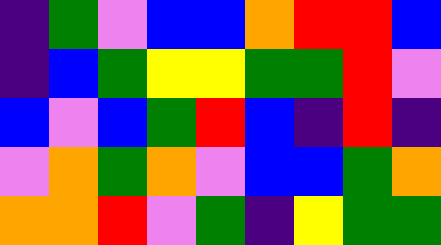[["indigo", "green", "violet", "blue", "blue", "orange", "red", "red", "blue"], ["indigo", "blue", "green", "yellow", "yellow", "green", "green", "red", "violet"], ["blue", "violet", "blue", "green", "red", "blue", "indigo", "red", "indigo"], ["violet", "orange", "green", "orange", "violet", "blue", "blue", "green", "orange"], ["orange", "orange", "red", "violet", "green", "indigo", "yellow", "green", "green"]]